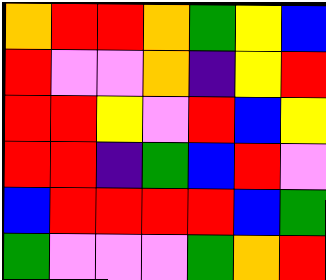[["orange", "red", "red", "orange", "green", "yellow", "blue"], ["red", "violet", "violet", "orange", "indigo", "yellow", "red"], ["red", "red", "yellow", "violet", "red", "blue", "yellow"], ["red", "red", "indigo", "green", "blue", "red", "violet"], ["blue", "red", "red", "red", "red", "blue", "green"], ["green", "violet", "violet", "violet", "green", "orange", "red"]]